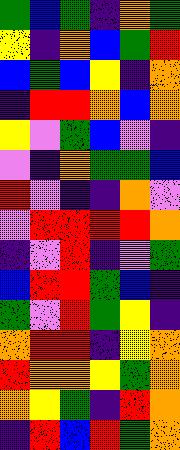[["green", "blue", "green", "indigo", "orange", "green"], ["yellow", "indigo", "orange", "blue", "green", "red"], ["blue", "green", "blue", "yellow", "indigo", "orange"], ["indigo", "red", "red", "orange", "blue", "orange"], ["yellow", "violet", "green", "blue", "violet", "indigo"], ["violet", "indigo", "orange", "green", "green", "blue"], ["red", "violet", "indigo", "indigo", "orange", "violet"], ["violet", "red", "red", "red", "red", "orange"], ["indigo", "violet", "red", "indigo", "violet", "green"], ["blue", "red", "red", "green", "blue", "indigo"], ["green", "violet", "red", "green", "yellow", "indigo"], ["orange", "red", "red", "indigo", "yellow", "orange"], ["red", "orange", "orange", "yellow", "green", "orange"], ["orange", "yellow", "green", "indigo", "red", "orange"], ["indigo", "red", "blue", "red", "green", "orange"]]